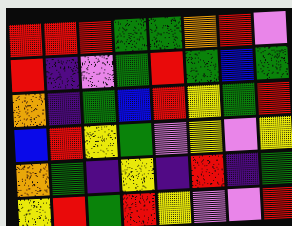[["red", "red", "red", "green", "green", "orange", "red", "violet"], ["red", "indigo", "violet", "green", "red", "green", "blue", "green"], ["orange", "indigo", "green", "blue", "red", "yellow", "green", "red"], ["blue", "red", "yellow", "green", "violet", "yellow", "violet", "yellow"], ["orange", "green", "indigo", "yellow", "indigo", "red", "indigo", "green"], ["yellow", "red", "green", "red", "yellow", "violet", "violet", "red"]]